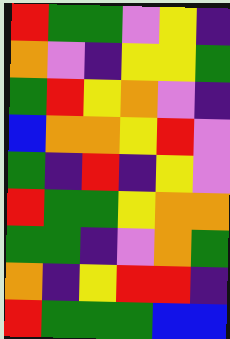[["red", "green", "green", "violet", "yellow", "indigo"], ["orange", "violet", "indigo", "yellow", "yellow", "green"], ["green", "red", "yellow", "orange", "violet", "indigo"], ["blue", "orange", "orange", "yellow", "red", "violet"], ["green", "indigo", "red", "indigo", "yellow", "violet"], ["red", "green", "green", "yellow", "orange", "orange"], ["green", "green", "indigo", "violet", "orange", "green"], ["orange", "indigo", "yellow", "red", "red", "indigo"], ["red", "green", "green", "green", "blue", "blue"]]